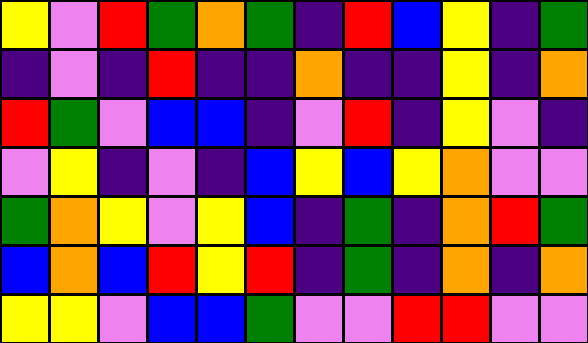[["yellow", "violet", "red", "green", "orange", "green", "indigo", "red", "blue", "yellow", "indigo", "green"], ["indigo", "violet", "indigo", "red", "indigo", "indigo", "orange", "indigo", "indigo", "yellow", "indigo", "orange"], ["red", "green", "violet", "blue", "blue", "indigo", "violet", "red", "indigo", "yellow", "violet", "indigo"], ["violet", "yellow", "indigo", "violet", "indigo", "blue", "yellow", "blue", "yellow", "orange", "violet", "violet"], ["green", "orange", "yellow", "violet", "yellow", "blue", "indigo", "green", "indigo", "orange", "red", "green"], ["blue", "orange", "blue", "red", "yellow", "red", "indigo", "green", "indigo", "orange", "indigo", "orange"], ["yellow", "yellow", "violet", "blue", "blue", "green", "violet", "violet", "red", "red", "violet", "violet"]]